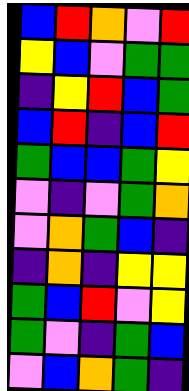[["blue", "red", "orange", "violet", "red"], ["yellow", "blue", "violet", "green", "green"], ["indigo", "yellow", "red", "blue", "green"], ["blue", "red", "indigo", "blue", "red"], ["green", "blue", "blue", "green", "yellow"], ["violet", "indigo", "violet", "green", "orange"], ["violet", "orange", "green", "blue", "indigo"], ["indigo", "orange", "indigo", "yellow", "yellow"], ["green", "blue", "red", "violet", "yellow"], ["green", "violet", "indigo", "green", "blue"], ["violet", "blue", "orange", "green", "indigo"]]